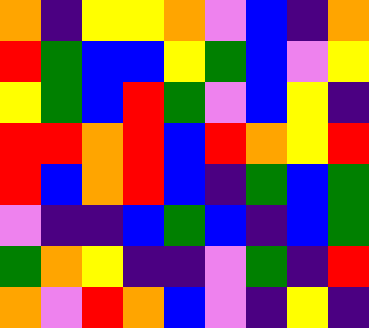[["orange", "indigo", "yellow", "yellow", "orange", "violet", "blue", "indigo", "orange"], ["red", "green", "blue", "blue", "yellow", "green", "blue", "violet", "yellow"], ["yellow", "green", "blue", "red", "green", "violet", "blue", "yellow", "indigo"], ["red", "red", "orange", "red", "blue", "red", "orange", "yellow", "red"], ["red", "blue", "orange", "red", "blue", "indigo", "green", "blue", "green"], ["violet", "indigo", "indigo", "blue", "green", "blue", "indigo", "blue", "green"], ["green", "orange", "yellow", "indigo", "indigo", "violet", "green", "indigo", "red"], ["orange", "violet", "red", "orange", "blue", "violet", "indigo", "yellow", "indigo"]]